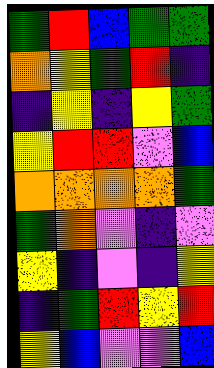[["green", "red", "blue", "green", "green"], ["orange", "yellow", "green", "red", "indigo"], ["indigo", "yellow", "indigo", "yellow", "green"], ["yellow", "red", "red", "violet", "blue"], ["orange", "orange", "orange", "orange", "green"], ["green", "orange", "violet", "indigo", "violet"], ["yellow", "indigo", "violet", "indigo", "yellow"], ["indigo", "green", "red", "yellow", "red"], ["yellow", "blue", "violet", "violet", "blue"]]